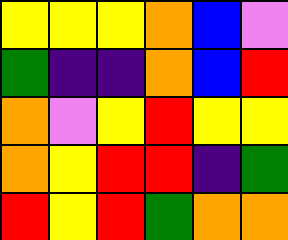[["yellow", "yellow", "yellow", "orange", "blue", "violet"], ["green", "indigo", "indigo", "orange", "blue", "red"], ["orange", "violet", "yellow", "red", "yellow", "yellow"], ["orange", "yellow", "red", "red", "indigo", "green"], ["red", "yellow", "red", "green", "orange", "orange"]]